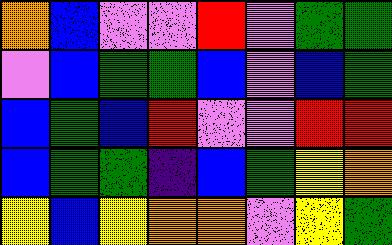[["orange", "blue", "violet", "violet", "red", "violet", "green", "green"], ["violet", "blue", "green", "green", "blue", "violet", "blue", "green"], ["blue", "green", "blue", "red", "violet", "violet", "red", "red"], ["blue", "green", "green", "indigo", "blue", "green", "yellow", "orange"], ["yellow", "blue", "yellow", "orange", "orange", "violet", "yellow", "green"]]